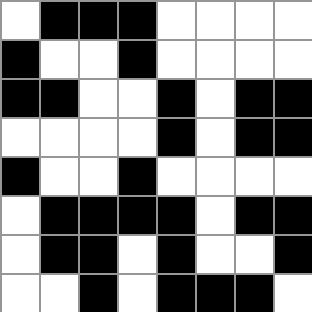[["white", "black", "black", "black", "white", "white", "white", "white"], ["black", "white", "white", "black", "white", "white", "white", "white"], ["black", "black", "white", "white", "black", "white", "black", "black"], ["white", "white", "white", "white", "black", "white", "black", "black"], ["black", "white", "white", "black", "white", "white", "white", "white"], ["white", "black", "black", "black", "black", "white", "black", "black"], ["white", "black", "black", "white", "black", "white", "white", "black"], ["white", "white", "black", "white", "black", "black", "black", "white"]]